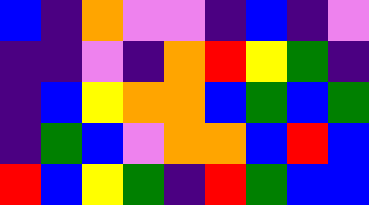[["blue", "indigo", "orange", "violet", "violet", "indigo", "blue", "indigo", "violet"], ["indigo", "indigo", "violet", "indigo", "orange", "red", "yellow", "green", "indigo"], ["indigo", "blue", "yellow", "orange", "orange", "blue", "green", "blue", "green"], ["indigo", "green", "blue", "violet", "orange", "orange", "blue", "red", "blue"], ["red", "blue", "yellow", "green", "indigo", "red", "green", "blue", "blue"]]